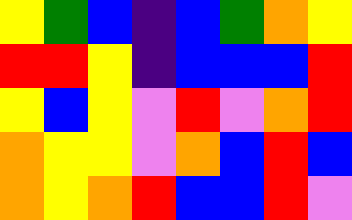[["yellow", "green", "blue", "indigo", "blue", "green", "orange", "yellow"], ["red", "red", "yellow", "indigo", "blue", "blue", "blue", "red"], ["yellow", "blue", "yellow", "violet", "red", "violet", "orange", "red"], ["orange", "yellow", "yellow", "violet", "orange", "blue", "red", "blue"], ["orange", "yellow", "orange", "red", "blue", "blue", "red", "violet"]]